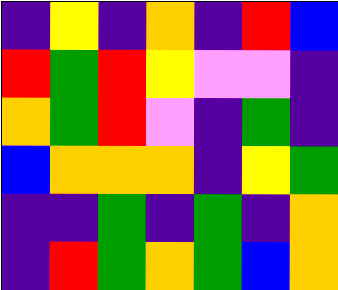[["indigo", "yellow", "indigo", "orange", "indigo", "red", "blue"], ["red", "green", "red", "yellow", "violet", "violet", "indigo"], ["orange", "green", "red", "violet", "indigo", "green", "indigo"], ["blue", "orange", "orange", "orange", "indigo", "yellow", "green"], ["indigo", "indigo", "green", "indigo", "green", "indigo", "orange"], ["indigo", "red", "green", "orange", "green", "blue", "orange"]]